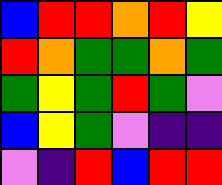[["blue", "red", "red", "orange", "red", "yellow"], ["red", "orange", "green", "green", "orange", "green"], ["green", "yellow", "green", "red", "green", "violet"], ["blue", "yellow", "green", "violet", "indigo", "indigo"], ["violet", "indigo", "red", "blue", "red", "red"]]